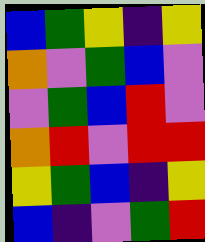[["blue", "green", "yellow", "indigo", "yellow"], ["orange", "violet", "green", "blue", "violet"], ["violet", "green", "blue", "red", "violet"], ["orange", "red", "violet", "red", "red"], ["yellow", "green", "blue", "indigo", "yellow"], ["blue", "indigo", "violet", "green", "red"]]